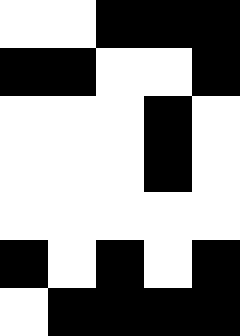[["white", "white", "black", "black", "black"], ["black", "black", "white", "white", "black"], ["white", "white", "white", "black", "white"], ["white", "white", "white", "black", "white"], ["white", "white", "white", "white", "white"], ["black", "white", "black", "white", "black"], ["white", "black", "black", "black", "black"]]